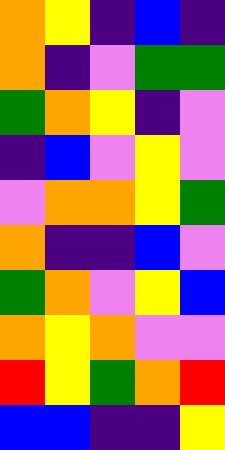[["orange", "yellow", "indigo", "blue", "indigo"], ["orange", "indigo", "violet", "green", "green"], ["green", "orange", "yellow", "indigo", "violet"], ["indigo", "blue", "violet", "yellow", "violet"], ["violet", "orange", "orange", "yellow", "green"], ["orange", "indigo", "indigo", "blue", "violet"], ["green", "orange", "violet", "yellow", "blue"], ["orange", "yellow", "orange", "violet", "violet"], ["red", "yellow", "green", "orange", "red"], ["blue", "blue", "indigo", "indigo", "yellow"]]